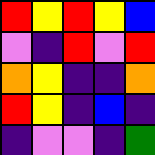[["red", "yellow", "red", "yellow", "blue"], ["violet", "indigo", "red", "violet", "red"], ["orange", "yellow", "indigo", "indigo", "orange"], ["red", "yellow", "indigo", "blue", "indigo"], ["indigo", "violet", "violet", "indigo", "green"]]